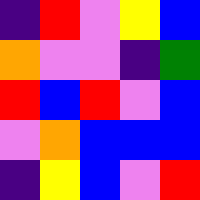[["indigo", "red", "violet", "yellow", "blue"], ["orange", "violet", "violet", "indigo", "green"], ["red", "blue", "red", "violet", "blue"], ["violet", "orange", "blue", "blue", "blue"], ["indigo", "yellow", "blue", "violet", "red"]]